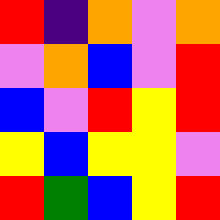[["red", "indigo", "orange", "violet", "orange"], ["violet", "orange", "blue", "violet", "red"], ["blue", "violet", "red", "yellow", "red"], ["yellow", "blue", "yellow", "yellow", "violet"], ["red", "green", "blue", "yellow", "red"]]